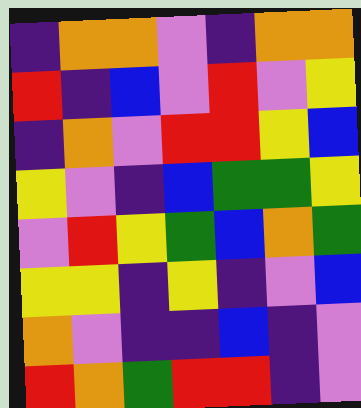[["indigo", "orange", "orange", "violet", "indigo", "orange", "orange"], ["red", "indigo", "blue", "violet", "red", "violet", "yellow"], ["indigo", "orange", "violet", "red", "red", "yellow", "blue"], ["yellow", "violet", "indigo", "blue", "green", "green", "yellow"], ["violet", "red", "yellow", "green", "blue", "orange", "green"], ["yellow", "yellow", "indigo", "yellow", "indigo", "violet", "blue"], ["orange", "violet", "indigo", "indigo", "blue", "indigo", "violet"], ["red", "orange", "green", "red", "red", "indigo", "violet"]]